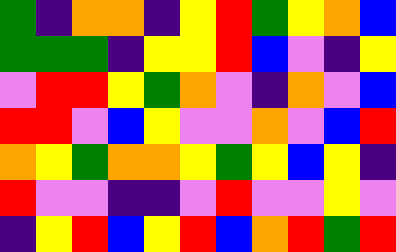[["green", "indigo", "orange", "orange", "indigo", "yellow", "red", "green", "yellow", "orange", "blue"], ["green", "green", "green", "indigo", "yellow", "yellow", "red", "blue", "violet", "indigo", "yellow"], ["violet", "red", "red", "yellow", "green", "orange", "violet", "indigo", "orange", "violet", "blue"], ["red", "red", "violet", "blue", "yellow", "violet", "violet", "orange", "violet", "blue", "red"], ["orange", "yellow", "green", "orange", "orange", "yellow", "green", "yellow", "blue", "yellow", "indigo"], ["red", "violet", "violet", "indigo", "indigo", "violet", "red", "violet", "violet", "yellow", "violet"], ["indigo", "yellow", "red", "blue", "yellow", "red", "blue", "orange", "red", "green", "red"]]